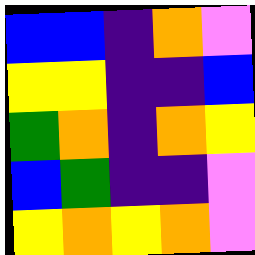[["blue", "blue", "indigo", "orange", "violet"], ["yellow", "yellow", "indigo", "indigo", "blue"], ["green", "orange", "indigo", "orange", "yellow"], ["blue", "green", "indigo", "indigo", "violet"], ["yellow", "orange", "yellow", "orange", "violet"]]